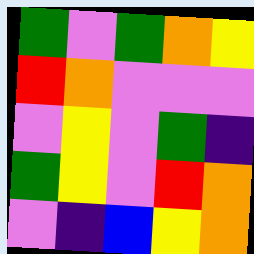[["green", "violet", "green", "orange", "yellow"], ["red", "orange", "violet", "violet", "violet"], ["violet", "yellow", "violet", "green", "indigo"], ["green", "yellow", "violet", "red", "orange"], ["violet", "indigo", "blue", "yellow", "orange"]]